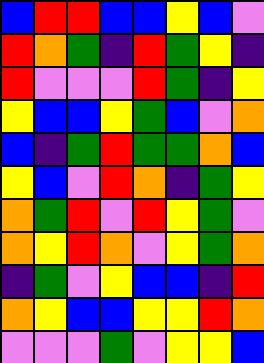[["blue", "red", "red", "blue", "blue", "yellow", "blue", "violet"], ["red", "orange", "green", "indigo", "red", "green", "yellow", "indigo"], ["red", "violet", "violet", "violet", "red", "green", "indigo", "yellow"], ["yellow", "blue", "blue", "yellow", "green", "blue", "violet", "orange"], ["blue", "indigo", "green", "red", "green", "green", "orange", "blue"], ["yellow", "blue", "violet", "red", "orange", "indigo", "green", "yellow"], ["orange", "green", "red", "violet", "red", "yellow", "green", "violet"], ["orange", "yellow", "red", "orange", "violet", "yellow", "green", "orange"], ["indigo", "green", "violet", "yellow", "blue", "blue", "indigo", "red"], ["orange", "yellow", "blue", "blue", "yellow", "yellow", "red", "orange"], ["violet", "violet", "violet", "green", "violet", "yellow", "yellow", "blue"]]